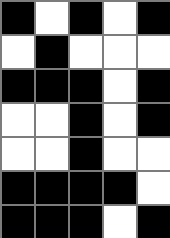[["black", "white", "black", "white", "black"], ["white", "black", "white", "white", "white"], ["black", "black", "black", "white", "black"], ["white", "white", "black", "white", "black"], ["white", "white", "black", "white", "white"], ["black", "black", "black", "black", "white"], ["black", "black", "black", "white", "black"]]